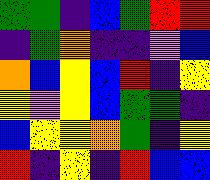[["green", "green", "indigo", "blue", "green", "red", "red"], ["indigo", "green", "orange", "indigo", "indigo", "violet", "blue"], ["orange", "blue", "yellow", "blue", "red", "indigo", "yellow"], ["yellow", "violet", "yellow", "blue", "green", "green", "indigo"], ["blue", "yellow", "yellow", "orange", "green", "indigo", "yellow"], ["red", "indigo", "yellow", "indigo", "red", "blue", "blue"]]